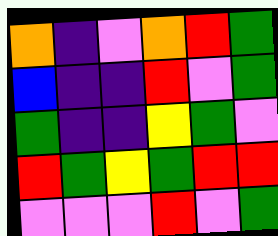[["orange", "indigo", "violet", "orange", "red", "green"], ["blue", "indigo", "indigo", "red", "violet", "green"], ["green", "indigo", "indigo", "yellow", "green", "violet"], ["red", "green", "yellow", "green", "red", "red"], ["violet", "violet", "violet", "red", "violet", "green"]]